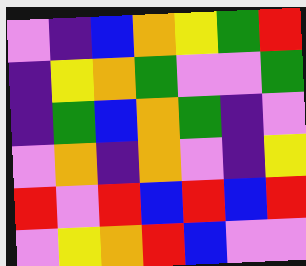[["violet", "indigo", "blue", "orange", "yellow", "green", "red"], ["indigo", "yellow", "orange", "green", "violet", "violet", "green"], ["indigo", "green", "blue", "orange", "green", "indigo", "violet"], ["violet", "orange", "indigo", "orange", "violet", "indigo", "yellow"], ["red", "violet", "red", "blue", "red", "blue", "red"], ["violet", "yellow", "orange", "red", "blue", "violet", "violet"]]